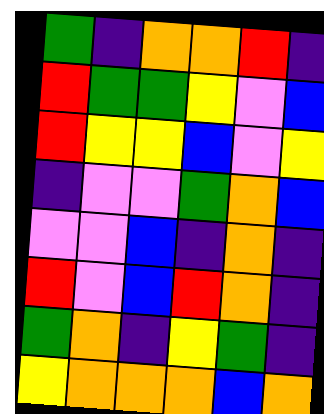[["green", "indigo", "orange", "orange", "red", "indigo"], ["red", "green", "green", "yellow", "violet", "blue"], ["red", "yellow", "yellow", "blue", "violet", "yellow"], ["indigo", "violet", "violet", "green", "orange", "blue"], ["violet", "violet", "blue", "indigo", "orange", "indigo"], ["red", "violet", "blue", "red", "orange", "indigo"], ["green", "orange", "indigo", "yellow", "green", "indigo"], ["yellow", "orange", "orange", "orange", "blue", "orange"]]